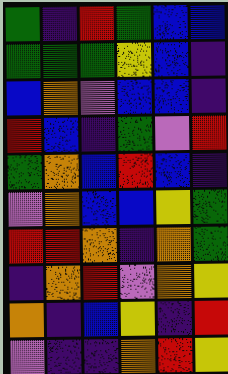[["green", "indigo", "red", "green", "blue", "blue"], ["green", "green", "green", "yellow", "blue", "indigo"], ["blue", "orange", "violet", "blue", "blue", "indigo"], ["red", "blue", "indigo", "green", "violet", "red"], ["green", "orange", "blue", "red", "blue", "indigo"], ["violet", "orange", "blue", "blue", "yellow", "green"], ["red", "red", "orange", "indigo", "orange", "green"], ["indigo", "orange", "red", "violet", "orange", "yellow"], ["orange", "indigo", "blue", "yellow", "indigo", "red"], ["violet", "indigo", "indigo", "orange", "red", "yellow"]]